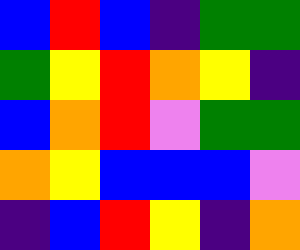[["blue", "red", "blue", "indigo", "green", "green"], ["green", "yellow", "red", "orange", "yellow", "indigo"], ["blue", "orange", "red", "violet", "green", "green"], ["orange", "yellow", "blue", "blue", "blue", "violet"], ["indigo", "blue", "red", "yellow", "indigo", "orange"]]